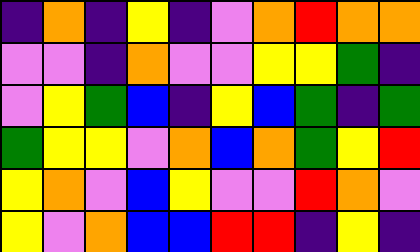[["indigo", "orange", "indigo", "yellow", "indigo", "violet", "orange", "red", "orange", "orange"], ["violet", "violet", "indigo", "orange", "violet", "violet", "yellow", "yellow", "green", "indigo"], ["violet", "yellow", "green", "blue", "indigo", "yellow", "blue", "green", "indigo", "green"], ["green", "yellow", "yellow", "violet", "orange", "blue", "orange", "green", "yellow", "red"], ["yellow", "orange", "violet", "blue", "yellow", "violet", "violet", "red", "orange", "violet"], ["yellow", "violet", "orange", "blue", "blue", "red", "red", "indigo", "yellow", "indigo"]]